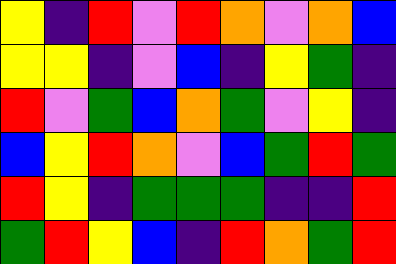[["yellow", "indigo", "red", "violet", "red", "orange", "violet", "orange", "blue"], ["yellow", "yellow", "indigo", "violet", "blue", "indigo", "yellow", "green", "indigo"], ["red", "violet", "green", "blue", "orange", "green", "violet", "yellow", "indigo"], ["blue", "yellow", "red", "orange", "violet", "blue", "green", "red", "green"], ["red", "yellow", "indigo", "green", "green", "green", "indigo", "indigo", "red"], ["green", "red", "yellow", "blue", "indigo", "red", "orange", "green", "red"]]